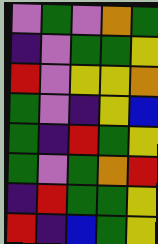[["violet", "green", "violet", "orange", "green"], ["indigo", "violet", "green", "green", "yellow"], ["red", "violet", "yellow", "yellow", "orange"], ["green", "violet", "indigo", "yellow", "blue"], ["green", "indigo", "red", "green", "yellow"], ["green", "violet", "green", "orange", "red"], ["indigo", "red", "green", "green", "yellow"], ["red", "indigo", "blue", "green", "yellow"]]